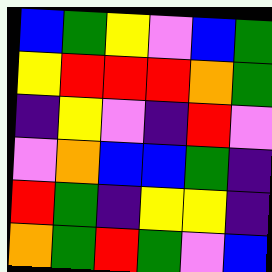[["blue", "green", "yellow", "violet", "blue", "green"], ["yellow", "red", "red", "red", "orange", "green"], ["indigo", "yellow", "violet", "indigo", "red", "violet"], ["violet", "orange", "blue", "blue", "green", "indigo"], ["red", "green", "indigo", "yellow", "yellow", "indigo"], ["orange", "green", "red", "green", "violet", "blue"]]